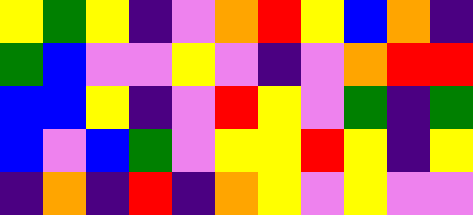[["yellow", "green", "yellow", "indigo", "violet", "orange", "red", "yellow", "blue", "orange", "indigo"], ["green", "blue", "violet", "violet", "yellow", "violet", "indigo", "violet", "orange", "red", "red"], ["blue", "blue", "yellow", "indigo", "violet", "red", "yellow", "violet", "green", "indigo", "green"], ["blue", "violet", "blue", "green", "violet", "yellow", "yellow", "red", "yellow", "indigo", "yellow"], ["indigo", "orange", "indigo", "red", "indigo", "orange", "yellow", "violet", "yellow", "violet", "violet"]]